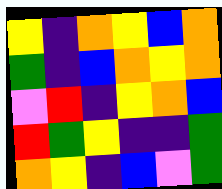[["yellow", "indigo", "orange", "yellow", "blue", "orange"], ["green", "indigo", "blue", "orange", "yellow", "orange"], ["violet", "red", "indigo", "yellow", "orange", "blue"], ["red", "green", "yellow", "indigo", "indigo", "green"], ["orange", "yellow", "indigo", "blue", "violet", "green"]]